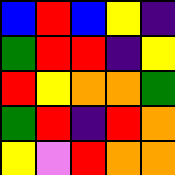[["blue", "red", "blue", "yellow", "indigo"], ["green", "red", "red", "indigo", "yellow"], ["red", "yellow", "orange", "orange", "green"], ["green", "red", "indigo", "red", "orange"], ["yellow", "violet", "red", "orange", "orange"]]